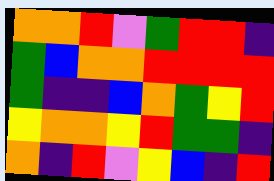[["orange", "orange", "red", "violet", "green", "red", "red", "indigo"], ["green", "blue", "orange", "orange", "red", "red", "red", "red"], ["green", "indigo", "indigo", "blue", "orange", "green", "yellow", "red"], ["yellow", "orange", "orange", "yellow", "red", "green", "green", "indigo"], ["orange", "indigo", "red", "violet", "yellow", "blue", "indigo", "red"]]